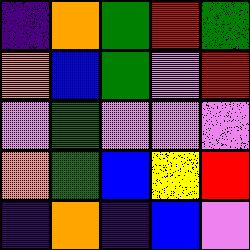[["indigo", "orange", "green", "red", "green"], ["orange", "blue", "green", "violet", "red"], ["violet", "green", "violet", "violet", "violet"], ["orange", "green", "blue", "yellow", "red"], ["indigo", "orange", "indigo", "blue", "violet"]]